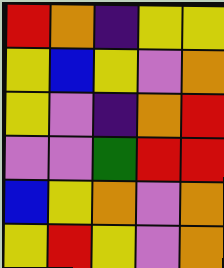[["red", "orange", "indigo", "yellow", "yellow"], ["yellow", "blue", "yellow", "violet", "orange"], ["yellow", "violet", "indigo", "orange", "red"], ["violet", "violet", "green", "red", "red"], ["blue", "yellow", "orange", "violet", "orange"], ["yellow", "red", "yellow", "violet", "orange"]]